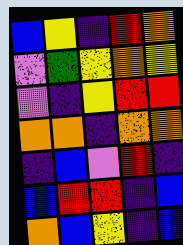[["blue", "yellow", "indigo", "red", "orange"], ["violet", "green", "yellow", "orange", "yellow"], ["violet", "indigo", "yellow", "red", "red"], ["orange", "orange", "indigo", "orange", "orange"], ["indigo", "blue", "violet", "red", "indigo"], ["blue", "red", "red", "indigo", "blue"], ["orange", "blue", "yellow", "indigo", "blue"]]